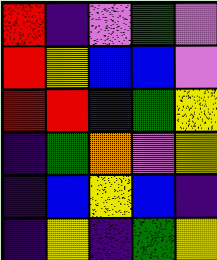[["red", "indigo", "violet", "green", "violet"], ["red", "yellow", "blue", "blue", "violet"], ["red", "red", "indigo", "green", "yellow"], ["indigo", "green", "orange", "violet", "yellow"], ["indigo", "blue", "yellow", "blue", "indigo"], ["indigo", "yellow", "indigo", "green", "yellow"]]